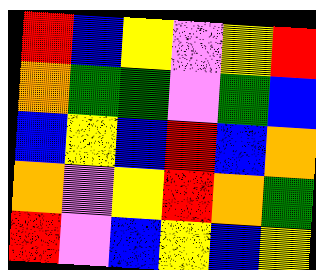[["red", "blue", "yellow", "violet", "yellow", "red"], ["orange", "green", "green", "violet", "green", "blue"], ["blue", "yellow", "blue", "red", "blue", "orange"], ["orange", "violet", "yellow", "red", "orange", "green"], ["red", "violet", "blue", "yellow", "blue", "yellow"]]